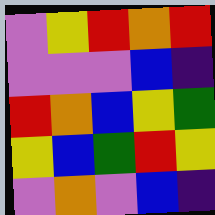[["violet", "yellow", "red", "orange", "red"], ["violet", "violet", "violet", "blue", "indigo"], ["red", "orange", "blue", "yellow", "green"], ["yellow", "blue", "green", "red", "yellow"], ["violet", "orange", "violet", "blue", "indigo"]]